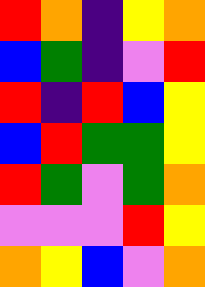[["red", "orange", "indigo", "yellow", "orange"], ["blue", "green", "indigo", "violet", "red"], ["red", "indigo", "red", "blue", "yellow"], ["blue", "red", "green", "green", "yellow"], ["red", "green", "violet", "green", "orange"], ["violet", "violet", "violet", "red", "yellow"], ["orange", "yellow", "blue", "violet", "orange"]]